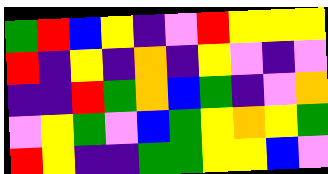[["green", "red", "blue", "yellow", "indigo", "violet", "red", "yellow", "yellow", "yellow"], ["red", "indigo", "yellow", "indigo", "orange", "indigo", "yellow", "violet", "indigo", "violet"], ["indigo", "indigo", "red", "green", "orange", "blue", "green", "indigo", "violet", "orange"], ["violet", "yellow", "green", "violet", "blue", "green", "yellow", "orange", "yellow", "green"], ["red", "yellow", "indigo", "indigo", "green", "green", "yellow", "yellow", "blue", "violet"]]